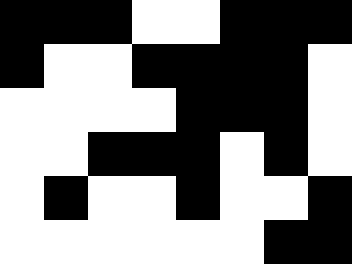[["black", "black", "black", "white", "white", "black", "black", "black"], ["black", "white", "white", "black", "black", "black", "black", "white"], ["white", "white", "white", "white", "black", "black", "black", "white"], ["white", "white", "black", "black", "black", "white", "black", "white"], ["white", "black", "white", "white", "black", "white", "white", "black"], ["white", "white", "white", "white", "white", "white", "black", "black"]]